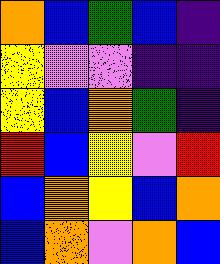[["orange", "blue", "green", "blue", "indigo"], ["yellow", "violet", "violet", "indigo", "indigo"], ["yellow", "blue", "orange", "green", "indigo"], ["red", "blue", "yellow", "violet", "red"], ["blue", "orange", "yellow", "blue", "orange"], ["blue", "orange", "violet", "orange", "blue"]]